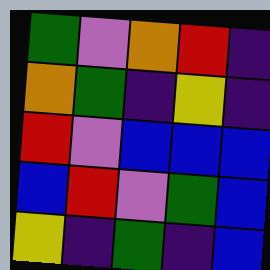[["green", "violet", "orange", "red", "indigo"], ["orange", "green", "indigo", "yellow", "indigo"], ["red", "violet", "blue", "blue", "blue"], ["blue", "red", "violet", "green", "blue"], ["yellow", "indigo", "green", "indigo", "blue"]]